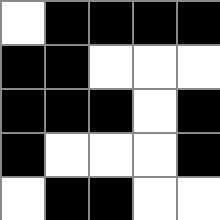[["white", "black", "black", "black", "black"], ["black", "black", "white", "white", "white"], ["black", "black", "black", "white", "black"], ["black", "white", "white", "white", "black"], ["white", "black", "black", "white", "white"]]